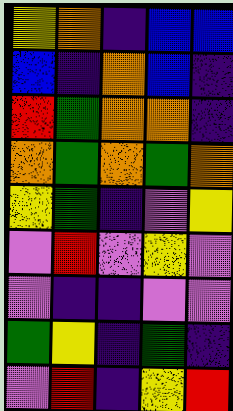[["yellow", "orange", "indigo", "blue", "blue"], ["blue", "indigo", "orange", "blue", "indigo"], ["red", "green", "orange", "orange", "indigo"], ["orange", "green", "orange", "green", "orange"], ["yellow", "green", "indigo", "violet", "yellow"], ["violet", "red", "violet", "yellow", "violet"], ["violet", "indigo", "indigo", "violet", "violet"], ["green", "yellow", "indigo", "green", "indigo"], ["violet", "red", "indigo", "yellow", "red"]]